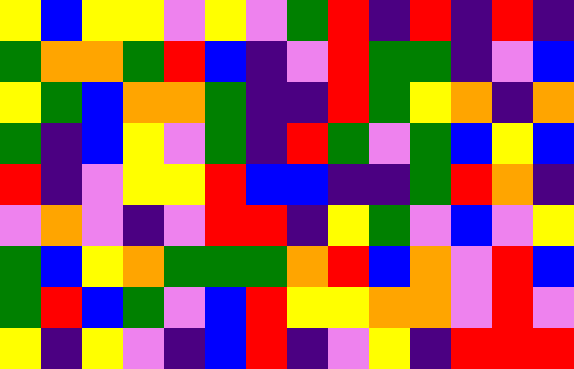[["yellow", "blue", "yellow", "yellow", "violet", "yellow", "violet", "green", "red", "indigo", "red", "indigo", "red", "indigo"], ["green", "orange", "orange", "green", "red", "blue", "indigo", "violet", "red", "green", "green", "indigo", "violet", "blue"], ["yellow", "green", "blue", "orange", "orange", "green", "indigo", "indigo", "red", "green", "yellow", "orange", "indigo", "orange"], ["green", "indigo", "blue", "yellow", "violet", "green", "indigo", "red", "green", "violet", "green", "blue", "yellow", "blue"], ["red", "indigo", "violet", "yellow", "yellow", "red", "blue", "blue", "indigo", "indigo", "green", "red", "orange", "indigo"], ["violet", "orange", "violet", "indigo", "violet", "red", "red", "indigo", "yellow", "green", "violet", "blue", "violet", "yellow"], ["green", "blue", "yellow", "orange", "green", "green", "green", "orange", "red", "blue", "orange", "violet", "red", "blue"], ["green", "red", "blue", "green", "violet", "blue", "red", "yellow", "yellow", "orange", "orange", "violet", "red", "violet"], ["yellow", "indigo", "yellow", "violet", "indigo", "blue", "red", "indigo", "violet", "yellow", "indigo", "red", "red", "red"]]